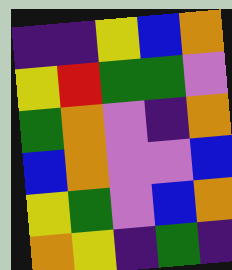[["indigo", "indigo", "yellow", "blue", "orange"], ["yellow", "red", "green", "green", "violet"], ["green", "orange", "violet", "indigo", "orange"], ["blue", "orange", "violet", "violet", "blue"], ["yellow", "green", "violet", "blue", "orange"], ["orange", "yellow", "indigo", "green", "indigo"]]